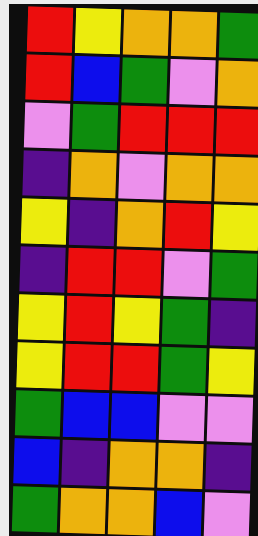[["red", "yellow", "orange", "orange", "green"], ["red", "blue", "green", "violet", "orange"], ["violet", "green", "red", "red", "red"], ["indigo", "orange", "violet", "orange", "orange"], ["yellow", "indigo", "orange", "red", "yellow"], ["indigo", "red", "red", "violet", "green"], ["yellow", "red", "yellow", "green", "indigo"], ["yellow", "red", "red", "green", "yellow"], ["green", "blue", "blue", "violet", "violet"], ["blue", "indigo", "orange", "orange", "indigo"], ["green", "orange", "orange", "blue", "violet"]]